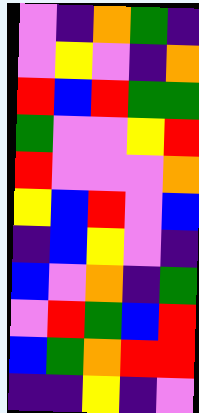[["violet", "indigo", "orange", "green", "indigo"], ["violet", "yellow", "violet", "indigo", "orange"], ["red", "blue", "red", "green", "green"], ["green", "violet", "violet", "yellow", "red"], ["red", "violet", "violet", "violet", "orange"], ["yellow", "blue", "red", "violet", "blue"], ["indigo", "blue", "yellow", "violet", "indigo"], ["blue", "violet", "orange", "indigo", "green"], ["violet", "red", "green", "blue", "red"], ["blue", "green", "orange", "red", "red"], ["indigo", "indigo", "yellow", "indigo", "violet"]]